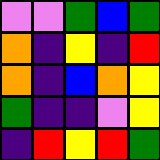[["violet", "violet", "green", "blue", "green"], ["orange", "indigo", "yellow", "indigo", "red"], ["orange", "indigo", "blue", "orange", "yellow"], ["green", "indigo", "indigo", "violet", "yellow"], ["indigo", "red", "yellow", "red", "green"]]